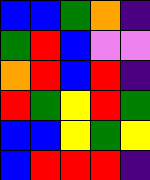[["blue", "blue", "green", "orange", "indigo"], ["green", "red", "blue", "violet", "violet"], ["orange", "red", "blue", "red", "indigo"], ["red", "green", "yellow", "red", "green"], ["blue", "blue", "yellow", "green", "yellow"], ["blue", "red", "red", "red", "indigo"]]